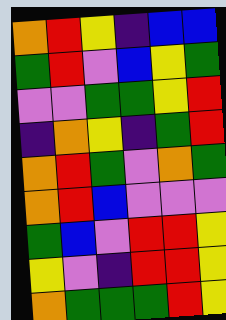[["orange", "red", "yellow", "indigo", "blue", "blue"], ["green", "red", "violet", "blue", "yellow", "green"], ["violet", "violet", "green", "green", "yellow", "red"], ["indigo", "orange", "yellow", "indigo", "green", "red"], ["orange", "red", "green", "violet", "orange", "green"], ["orange", "red", "blue", "violet", "violet", "violet"], ["green", "blue", "violet", "red", "red", "yellow"], ["yellow", "violet", "indigo", "red", "red", "yellow"], ["orange", "green", "green", "green", "red", "yellow"]]